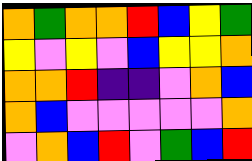[["orange", "green", "orange", "orange", "red", "blue", "yellow", "green"], ["yellow", "violet", "yellow", "violet", "blue", "yellow", "yellow", "orange"], ["orange", "orange", "red", "indigo", "indigo", "violet", "orange", "blue"], ["orange", "blue", "violet", "violet", "violet", "violet", "violet", "orange"], ["violet", "orange", "blue", "red", "violet", "green", "blue", "red"]]